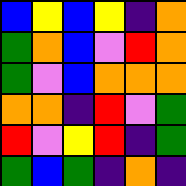[["blue", "yellow", "blue", "yellow", "indigo", "orange"], ["green", "orange", "blue", "violet", "red", "orange"], ["green", "violet", "blue", "orange", "orange", "orange"], ["orange", "orange", "indigo", "red", "violet", "green"], ["red", "violet", "yellow", "red", "indigo", "green"], ["green", "blue", "green", "indigo", "orange", "indigo"]]